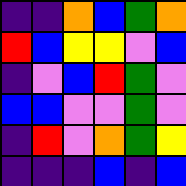[["indigo", "indigo", "orange", "blue", "green", "orange"], ["red", "blue", "yellow", "yellow", "violet", "blue"], ["indigo", "violet", "blue", "red", "green", "violet"], ["blue", "blue", "violet", "violet", "green", "violet"], ["indigo", "red", "violet", "orange", "green", "yellow"], ["indigo", "indigo", "indigo", "blue", "indigo", "blue"]]